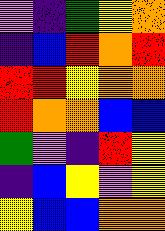[["violet", "indigo", "green", "yellow", "orange"], ["indigo", "blue", "red", "orange", "red"], ["red", "red", "yellow", "orange", "orange"], ["red", "orange", "orange", "blue", "blue"], ["green", "violet", "indigo", "red", "yellow"], ["indigo", "blue", "yellow", "violet", "yellow"], ["yellow", "blue", "blue", "orange", "orange"]]